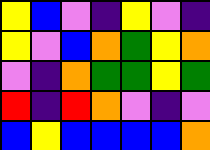[["yellow", "blue", "violet", "indigo", "yellow", "violet", "indigo"], ["yellow", "violet", "blue", "orange", "green", "yellow", "orange"], ["violet", "indigo", "orange", "green", "green", "yellow", "green"], ["red", "indigo", "red", "orange", "violet", "indigo", "violet"], ["blue", "yellow", "blue", "blue", "blue", "blue", "orange"]]